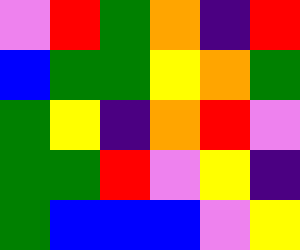[["violet", "red", "green", "orange", "indigo", "red"], ["blue", "green", "green", "yellow", "orange", "green"], ["green", "yellow", "indigo", "orange", "red", "violet"], ["green", "green", "red", "violet", "yellow", "indigo"], ["green", "blue", "blue", "blue", "violet", "yellow"]]